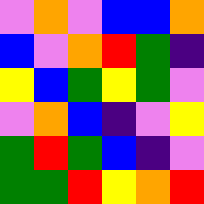[["violet", "orange", "violet", "blue", "blue", "orange"], ["blue", "violet", "orange", "red", "green", "indigo"], ["yellow", "blue", "green", "yellow", "green", "violet"], ["violet", "orange", "blue", "indigo", "violet", "yellow"], ["green", "red", "green", "blue", "indigo", "violet"], ["green", "green", "red", "yellow", "orange", "red"]]